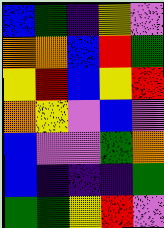[["blue", "green", "indigo", "yellow", "violet"], ["orange", "orange", "blue", "red", "green"], ["yellow", "red", "blue", "yellow", "red"], ["orange", "yellow", "violet", "blue", "violet"], ["blue", "violet", "violet", "green", "orange"], ["blue", "indigo", "indigo", "indigo", "green"], ["green", "green", "yellow", "red", "violet"]]